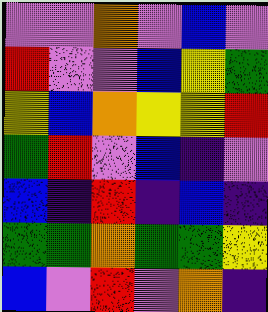[["violet", "violet", "orange", "violet", "blue", "violet"], ["red", "violet", "violet", "blue", "yellow", "green"], ["yellow", "blue", "orange", "yellow", "yellow", "red"], ["green", "red", "violet", "blue", "indigo", "violet"], ["blue", "indigo", "red", "indigo", "blue", "indigo"], ["green", "green", "orange", "green", "green", "yellow"], ["blue", "violet", "red", "violet", "orange", "indigo"]]